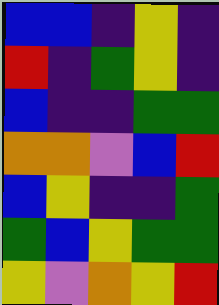[["blue", "blue", "indigo", "yellow", "indigo"], ["red", "indigo", "green", "yellow", "indigo"], ["blue", "indigo", "indigo", "green", "green"], ["orange", "orange", "violet", "blue", "red"], ["blue", "yellow", "indigo", "indigo", "green"], ["green", "blue", "yellow", "green", "green"], ["yellow", "violet", "orange", "yellow", "red"]]